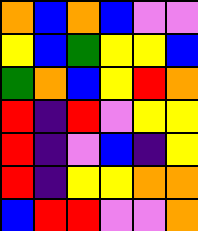[["orange", "blue", "orange", "blue", "violet", "violet"], ["yellow", "blue", "green", "yellow", "yellow", "blue"], ["green", "orange", "blue", "yellow", "red", "orange"], ["red", "indigo", "red", "violet", "yellow", "yellow"], ["red", "indigo", "violet", "blue", "indigo", "yellow"], ["red", "indigo", "yellow", "yellow", "orange", "orange"], ["blue", "red", "red", "violet", "violet", "orange"]]